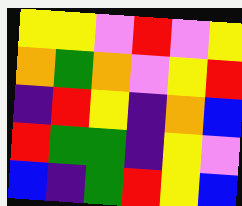[["yellow", "yellow", "violet", "red", "violet", "yellow"], ["orange", "green", "orange", "violet", "yellow", "red"], ["indigo", "red", "yellow", "indigo", "orange", "blue"], ["red", "green", "green", "indigo", "yellow", "violet"], ["blue", "indigo", "green", "red", "yellow", "blue"]]